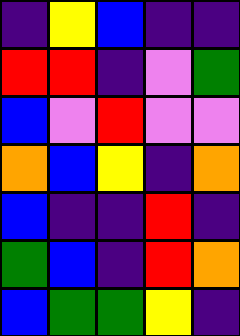[["indigo", "yellow", "blue", "indigo", "indigo"], ["red", "red", "indigo", "violet", "green"], ["blue", "violet", "red", "violet", "violet"], ["orange", "blue", "yellow", "indigo", "orange"], ["blue", "indigo", "indigo", "red", "indigo"], ["green", "blue", "indigo", "red", "orange"], ["blue", "green", "green", "yellow", "indigo"]]